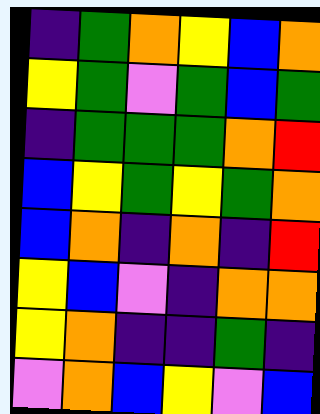[["indigo", "green", "orange", "yellow", "blue", "orange"], ["yellow", "green", "violet", "green", "blue", "green"], ["indigo", "green", "green", "green", "orange", "red"], ["blue", "yellow", "green", "yellow", "green", "orange"], ["blue", "orange", "indigo", "orange", "indigo", "red"], ["yellow", "blue", "violet", "indigo", "orange", "orange"], ["yellow", "orange", "indigo", "indigo", "green", "indigo"], ["violet", "orange", "blue", "yellow", "violet", "blue"]]